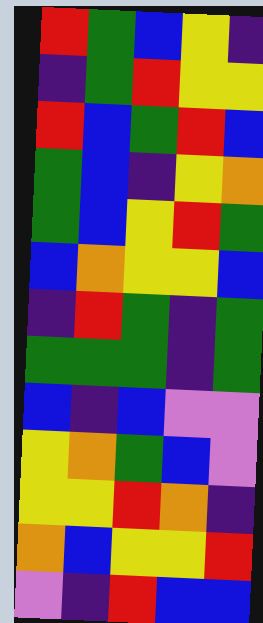[["red", "green", "blue", "yellow", "indigo"], ["indigo", "green", "red", "yellow", "yellow"], ["red", "blue", "green", "red", "blue"], ["green", "blue", "indigo", "yellow", "orange"], ["green", "blue", "yellow", "red", "green"], ["blue", "orange", "yellow", "yellow", "blue"], ["indigo", "red", "green", "indigo", "green"], ["green", "green", "green", "indigo", "green"], ["blue", "indigo", "blue", "violet", "violet"], ["yellow", "orange", "green", "blue", "violet"], ["yellow", "yellow", "red", "orange", "indigo"], ["orange", "blue", "yellow", "yellow", "red"], ["violet", "indigo", "red", "blue", "blue"]]